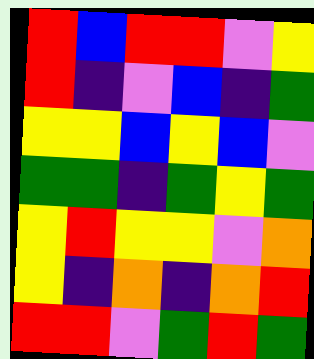[["red", "blue", "red", "red", "violet", "yellow"], ["red", "indigo", "violet", "blue", "indigo", "green"], ["yellow", "yellow", "blue", "yellow", "blue", "violet"], ["green", "green", "indigo", "green", "yellow", "green"], ["yellow", "red", "yellow", "yellow", "violet", "orange"], ["yellow", "indigo", "orange", "indigo", "orange", "red"], ["red", "red", "violet", "green", "red", "green"]]